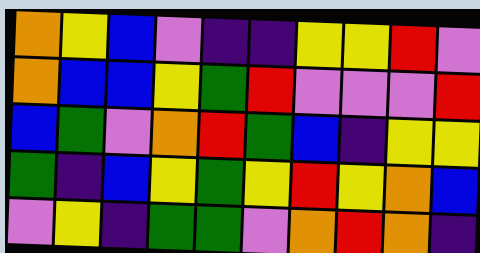[["orange", "yellow", "blue", "violet", "indigo", "indigo", "yellow", "yellow", "red", "violet"], ["orange", "blue", "blue", "yellow", "green", "red", "violet", "violet", "violet", "red"], ["blue", "green", "violet", "orange", "red", "green", "blue", "indigo", "yellow", "yellow"], ["green", "indigo", "blue", "yellow", "green", "yellow", "red", "yellow", "orange", "blue"], ["violet", "yellow", "indigo", "green", "green", "violet", "orange", "red", "orange", "indigo"]]